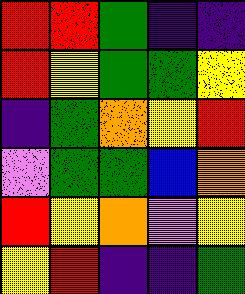[["red", "red", "green", "indigo", "indigo"], ["red", "yellow", "green", "green", "yellow"], ["indigo", "green", "orange", "yellow", "red"], ["violet", "green", "green", "blue", "orange"], ["red", "yellow", "orange", "violet", "yellow"], ["yellow", "red", "indigo", "indigo", "green"]]